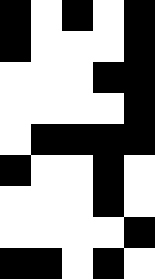[["black", "white", "black", "white", "black"], ["black", "white", "white", "white", "black"], ["white", "white", "white", "black", "black"], ["white", "white", "white", "white", "black"], ["white", "black", "black", "black", "black"], ["black", "white", "white", "black", "white"], ["white", "white", "white", "black", "white"], ["white", "white", "white", "white", "black"], ["black", "black", "white", "black", "white"]]